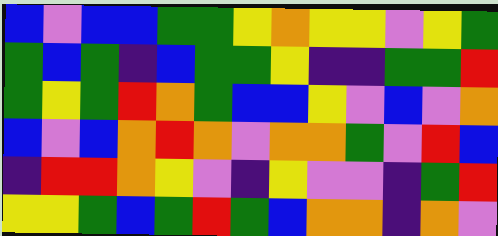[["blue", "violet", "blue", "blue", "green", "green", "yellow", "orange", "yellow", "yellow", "violet", "yellow", "green"], ["green", "blue", "green", "indigo", "blue", "green", "green", "yellow", "indigo", "indigo", "green", "green", "red"], ["green", "yellow", "green", "red", "orange", "green", "blue", "blue", "yellow", "violet", "blue", "violet", "orange"], ["blue", "violet", "blue", "orange", "red", "orange", "violet", "orange", "orange", "green", "violet", "red", "blue"], ["indigo", "red", "red", "orange", "yellow", "violet", "indigo", "yellow", "violet", "violet", "indigo", "green", "red"], ["yellow", "yellow", "green", "blue", "green", "red", "green", "blue", "orange", "orange", "indigo", "orange", "violet"]]